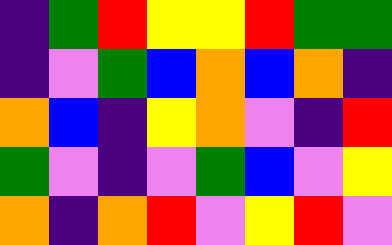[["indigo", "green", "red", "yellow", "yellow", "red", "green", "green"], ["indigo", "violet", "green", "blue", "orange", "blue", "orange", "indigo"], ["orange", "blue", "indigo", "yellow", "orange", "violet", "indigo", "red"], ["green", "violet", "indigo", "violet", "green", "blue", "violet", "yellow"], ["orange", "indigo", "orange", "red", "violet", "yellow", "red", "violet"]]